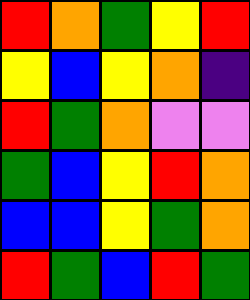[["red", "orange", "green", "yellow", "red"], ["yellow", "blue", "yellow", "orange", "indigo"], ["red", "green", "orange", "violet", "violet"], ["green", "blue", "yellow", "red", "orange"], ["blue", "blue", "yellow", "green", "orange"], ["red", "green", "blue", "red", "green"]]